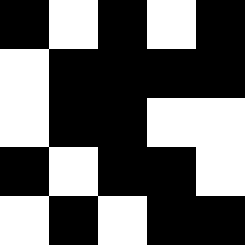[["black", "white", "black", "white", "black"], ["white", "black", "black", "black", "black"], ["white", "black", "black", "white", "white"], ["black", "white", "black", "black", "white"], ["white", "black", "white", "black", "black"]]